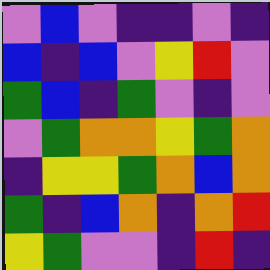[["violet", "blue", "violet", "indigo", "indigo", "violet", "indigo"], ["blue", "indigo", "blue", "violet", "yellow", "red", "violet"], ["green", "blue", "indigo", "green", "violet", "indigo", "violet"], ["violet", "green", "orange", "orange", "yellow", "green", "orange"], ["indigo", "yellow", "yellow", "green", "orange", "blue", "orange"], ["green", "indigo", "blue", "orange", "indigo", "orange", "red"], ["yellow", "green", "violet", "violet", "indigo", "red", "indigo"]]